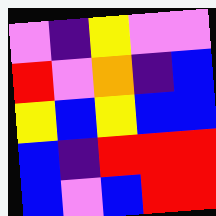[["violet", "indigo", "yellow", "violet", "violet"], ["red", "violet", "orange", "indigo", "blue"], ["yellow", "blue", "yellow", "blue", "blue"], ["blue", "indigo", "red", "red", "red"], ["blue", "violet", "blue", "red", "red"]]